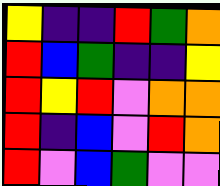[["yellow", "indigo", "indigo", "red", "green", "orange"], ["red", "blue", "green", "indigo", "indigo", "yellow"], ["red", "yellow", "red", "violet", "orange", "orange"], ["red", "indigo", "blue", "violet", "red", "orange"], ["red", "violet", "blue", "green", "violet", "violet"]]